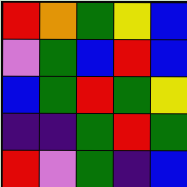[["red", "orange", "green", "yellow", "blue"], ["violet", "green", "blue", "red", "blue"], ["blue", "green", "red", "green", "yellow"], ["indigo", "indigo", "green", "red", "green"], ["red", "violet", "green", "indigo", "blue"]]